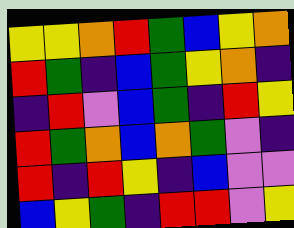[["yellow", "yellow", "orange", "red", "green", "blue", "yellow", "orange"], ["red", "green", "indigo", "blue", "green", "yellow", "orange", "indigo"], ["indigo", "red", "violet", "blue", "green", "indigo", "red", "yellow"], ["red", "green", "orange", "blue", "orange", "green", "violet", "indigo"], ["red", "indigo", "red", "yellow", "indigo", "blue", "violet", "violet"], ["blue", "yellow", "green", "indigo", "red", "red", "violet", "yellow"]]